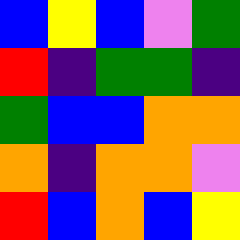[["blue", "yellow", "blue", "violet", "green"], ["red", "indigo", "green", "green", "indigo"], ["green", "blue", "blue", "orange", "orange"], ["orange", "indigo", "orange", "orange", "violet"], ["red", "blue", "orange", "blue", "yellow"]]